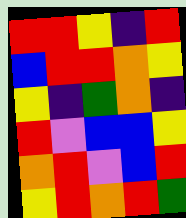[["red", "red", "yellow", "indigo", "red"], ["blue", "red", "red", "orange", "yellow"], ["yellow", "indigo", "green", "orange", "indigo"], ["red", "violet", "blue", "blue", "yellow"], ["orange", "red", "violet", "blue", "red"], ["yellow", "red", "orange", "red", "green"]]